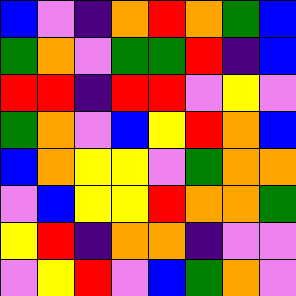[["blue", "violet", "indigo", "orange", "red", "orange", "green", "blue"], ["green", "orange", "violet", "green", "green", "red", "indigo", "blue"], ["red", "red", "indigo", "red", "red", "violet", "yellow", "violet"], ["green", "orange", "violet", "blue", "yellow", "red", "orange", "blue"], ["blue", "orange", "yellow", "yellow", "violet", "green", "orange", "orange"], ["violet", "blue", "yellow", "yellow", "red", "orange", "orange", "green"], ["yellow", "red", "indigo", "orange", "orange", "indigo", "violet", "violet"], ["violet", "yellow", "red", "violet", "blue", "green", "orange", "violet"]]